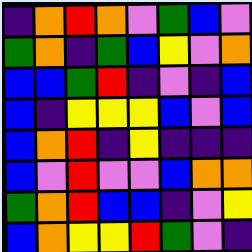[["indigo", "orange", "red", "orange", "violet", "green", "blue", "violet"], ["green", "orange", "indigo", "green", "blue", "yellow", "violet", "orange"], ["blue", "blue", "green", "red", "indigo", "violet", "indigo", "blue"], ["blue", "indigo", "yellow", "yellow", "yellow", "blue", "violet", "blue"], ["blue", "orange", "red", "indigo", "yellow", "indigo", "indigo", "indigo"], ["blue", "violet", "red", "violet", "violet", "blue", "orange", "orange"], ["green", "orange", "red", "blue", "blue", "indigo", "violet", "yellow"], ["blue", "orange", "yellow", "yellow", "red", "green", "violet", "indigo"]]